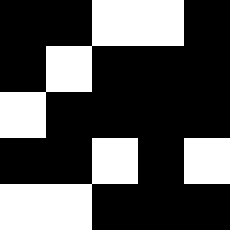[["black", "black", "white", "white", "black"], ["black", "white", "black", "black", "black"], ["white", "black", "black", "black", "black"], ["black", "black", "white", "black", "white"], ["white", "white", "black", "black", "black"]]